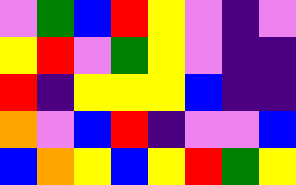[["violet", "green", "blue", "red", "yellow", "violet", "indigo", "violet"], ["yellow", "red", "violet", "green", "yellow", "violet", "indigo", "indigo"], ["red", "indigo", "yellow", "yellow", "yellow", "blue", "indigo", "indigo"], ["orange", "violet", "blue", "red", "indigo", "violet", "violet", "blue"], ["blue", "orange", "yellow", "blue", "yellow", "red", "green", "yellow"]]